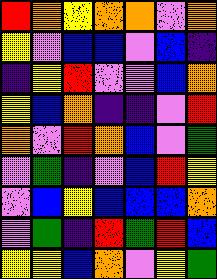[["red", "orange", "yellow", "orange", "orange", "violet", "orange"], ["yellow", "violet", "blue", "blue", "violet", "blue", "indigo"], ["indigo", "yellow", "red", "violet", "violet", "blue", "orange"], ["yellow", "blue", "orange", "indigo", "indigo", "violet", "red"], ["orange", "violet", "red", "orange", "blue", "violet", "green"], ["violet", "green", "indigo", "violet", "blue", "red", "yellow"], ["violet", "blue", "yellow", "blue", "blue", "blue", "orange"], ["violet", "green", "indigo", "red", "green", "red", "blue"], ["yellow", "yellow", "blue", "orange", "violet", "yellow", "green"]]